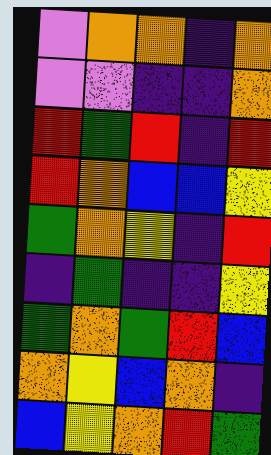[["violet", "orange", "orange", "indigo", "orange"], ["violet", "violet", "indigo", "indigo", "orange"], ["red", "green", "red", "indigo", "red"], ["red", "orange", "blue", "blue", "yellow"], ["green", "orange", "yellow", "indigo", "red"], ["indigo", "green", "indigo", "indigo", "yellow"], ["green", "orange", "green", "red", "blue"], ["orange", "yellow", "blue", "orange", "indigo"], ["blue", "yellow", "orange", "red", "green"]]